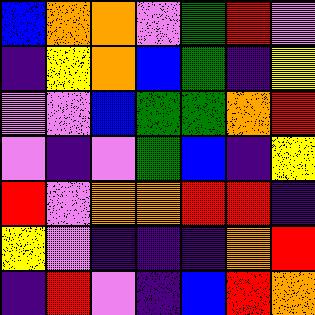[["blue", "orange", "orange", "violet", "green", "red", "violet"], ["indigo", "yellow", "orange", "blue", "green", "indigo", "yellow"], ["violet", "violet", "blue", "green", "green", "orange", "red"], ["violet", "indigo", "violet", "green", "blue", "indigo", "yellow"], ["red", "violet", "orange", "orange", "red", "red", "indigo"], ["yellow", "violet", "indigo", "indigo", "indigo", "orange", "red"], ["indigo", "red", "violet", "indigo", "blue", "red", "orange"]]